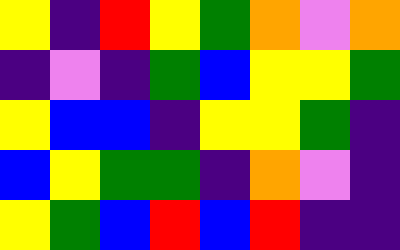[["yellow", "indigo", "red", "yellow", "green", "orange", "violet", "orange"], ["indigo", "violet", "indigo", "green", "blue", "yellow", "yellow", "green"], ["yellow", "blue", "blue", "indigo", "yellow", "yellow", "green", "indigo"], ["blue", "yellow", "green", "green", "indigo", "orange", "violet", "indigo"], ["yellow", "green", "blue", "red", "blue", "red", "indigo", "indigo"]]